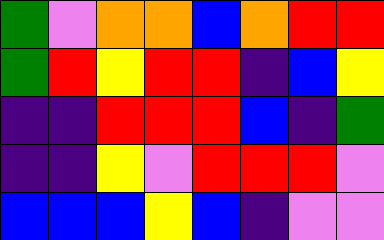[["green", "violet", "orange", "orange", "blue", "orange", "red", "red"], ["green", "red", "yellow", "red", "red", "indigo", "blue", "yellow"], ["indigo", "indigo", "red", "red", "red", "blue", "indigo", "green"], ["indigo", "indigo", "yellow", "violet", "red", "red", "red", "violet"], ["blue", "blue", "blue", "yellow", "blue", "indigo", "violet", "violet"]]